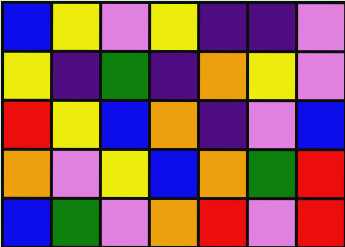[["blue", "yellow", "violet", "yellow", "indigo", "indigo", "violet"], ["yellow", "indigo", "green", "indigo", "orange", "yellow", "violet"], ["red", "yellow", "blue", "orange", "indigo", "violet", "blue"], ["orange", "violet", "yellow", "blue", "orange", "green", "red"], ["blue", "green", "violet", "orange", "red", "violet", "red"]]